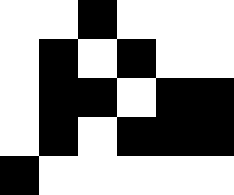[["white", "white", "black", "white", "white", "white"], ["white", "black", "white", "black", "white", "white"], ["white", "black", "black", "white", "black", "black"], ["white", "black", "white", "black", "black", "black"], ["black", "white", "white", "white", "white", "white"]]